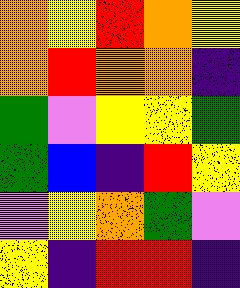[["orange", "yellow", "red", "orange", "yellow"], ["orange", "red", "orange", "orange", "indigo"], ["green", "violet", "yellow", "yellow", "green"], ["green", "blue", "indigo", "red", "yellow"], ["violet", "yellow", "orange", "green", "violet"], ["yellow", "indigo", "red", "red", "indigo"]]